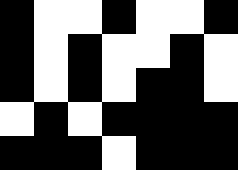[["black", "white", "white", "black", "white", "white", "black"], ["black", "white", "black", "white", "white", "black", "white"], ["black", "white", "black", "white", "black", "black", "white"], ["white", "black", "white", "black", "black", "black", "black"], ["black", "black", "black", "white", "black", "black", "black"]]